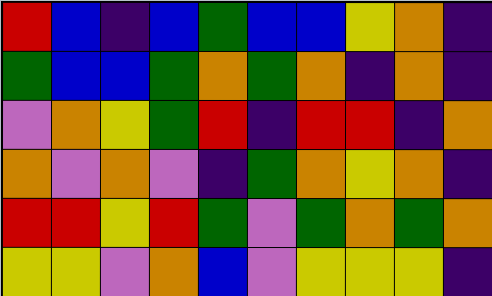[["red", "blue", "indigo", "blue", "green", "blue", "blue", "yellow", "orange", "indigo"], ["green", "blue", "blue", "green", "orange", "green", "orange", "indigo", "orange", "indigo"], ["violet", "orange", "yellow", "green", "red", "indigo", "red", "red", "indigo", "orange"], ["orange", "violet", "orange", "violet", "indigo", "green", "orange", "yellow", "orange", "indigo"], ["red", "red", "yellow", "red", "green", "violet", "green", "orange", "green", "orange"], ["yellow", "yellow", "violet", "orange", "blue", "violet", "yellow", "yellow", "yellow", "indigo"]]